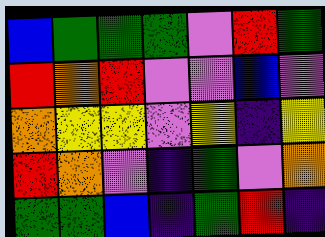[["blue", "green", "green", "green", "violet", "red", "green"], ["red", "orange", "red", "violet", "violet", "blue", "violet"], ["orange", "yellow", "yellow", "violet", "yellow", "indigo", "yellow"], ["red", "orange", "violet", "indigo", "green", "violet", "orange"], ["green", "green", "blue", "indigo", "green", "red", "indigo"]]